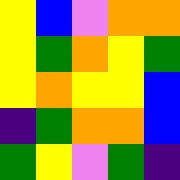[["yellow", "blue", "violet", "orange", "orange"], ["yellow", "green", "orange", "yellow", "green"], ["yellow", "orange", "yellow", "yellow", "blue"], ["indigo", "green", "orange", "orange", "blue"], ["green", "yellow", "violet", "green", "indigo"]]